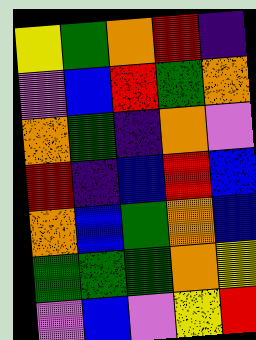[["yellow", "green", "orange", "red", "indigo"], ["violet", "blue", "red", "green", "orange"], ["orange", "green", "indigo", "orange", "violet"], ["red", "indigo", "blue", "red", "blue"], ["orange", "blue", "green", "orange", "blue"], ["green", "green", "green", "orange", "yellow"], ["violet", "blue", "violet", "yellow", "red"]]